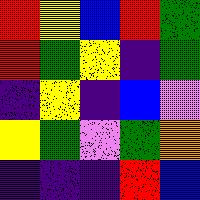[["red", "yellow", "blue", "red", "green"], ["red", "green", "yellow", "indigo", "green"], ["indigo", "yellow", "indigo", "blue", "violet"], ["yellow", "green", "violet", "green", "orange"], ["indigo", "indigo", "indigo", "red", "blue"]]